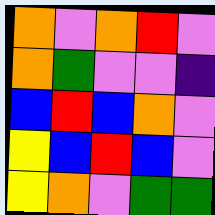[["orange", "violet", "orange", "red", "violet"], ["orange", "green", "violet", "violet", "indigo"], ["blue", "red", "blue", "orange", "violet"], ["yellow", "blue", "red", "blue", "violet"], ["yellow", "orange", "violet", "green", "green"]]